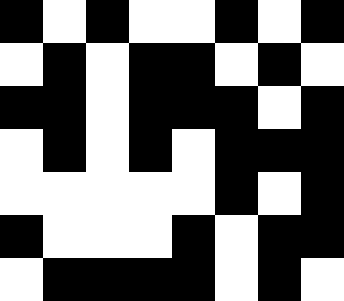[["black", "white", "black", "white", "white", "black", "white", "black"], ["white", "black", "white", "black", "black", "white", "black", "white"], ["black", "black", "white", "black", "black", "black", "white", "black"], ["white", "black", "white", "black", "white", "black", "black", "black"], ["white", "white", "white", "white", "white", "black", "white", "black"], ["black", "white", "white", "white", "black", "white", "black", "black"], ["white", "black", "black", "black", "black", "white", "black", "white"]]